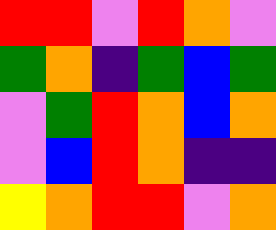[["red", "red", "violet", "red", "orange", "violet"], ["green", "orange", "indigo", "green", "blue", "green"], ["violet", "green", "red", "orange", "blue", "orange"], ["violet", "blue", "red", "orange", "indigo", "indigo"], ["yellow", "orange", "red", "red", "violet", "orange"]]